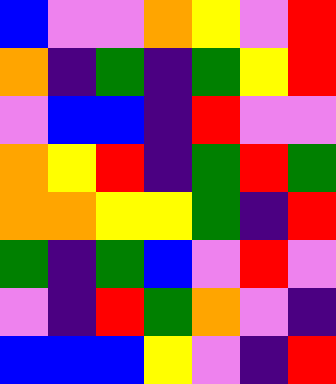[["blue", "violet", "violet", "orange", "yellow", "violet", "red"], ["orange", "indigo", "green", "indigo", "green", "yellow", "red"], ["violet", "blue", "blue", "indigo", "red", "violet", "violet"], ["orange", "yellow", "red", "indigo", "green", "red", "green"], ["orange", "orange", "yellow", "yellow", "green", "indigo", "red"], ["green", "indigo", "green", "blue", "violet", "red", "violet"], ["violet", "indigo", "red", "green", "orange", "violet", "indigo"], ["blue", "blue", "blue", "yellow", "violet", "indigo", "red"]]